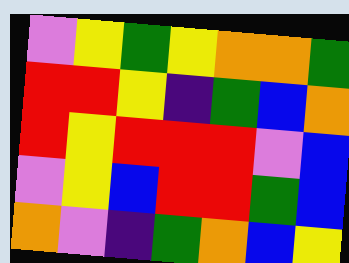[["violet", "yellow", "green", "yellow", "orange", "orange", "green"], ["red", "red", "yellow", "indigo", "green", "blue", "orange"], ["red", "yellow", "red", "red", "red", "violet", "blue"], ["violet", "yellow", "blue", "red", "red", "green", "blue"], ["orange", "violet", "indigo", "green", "orange", "blue", "yellow"]]